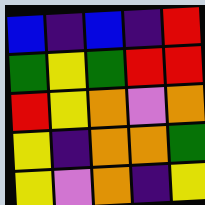[["blue", "indigo", "blue", "indigo", "red"], ["green", "yellow", "green", "red", "red"], ["red", "yellow", "orange", "violet", "orange"], ["yellow", "indigo", "orange", "orange", "green"], ["yellow", "violet", "orange", "indigo", "yellow"]]